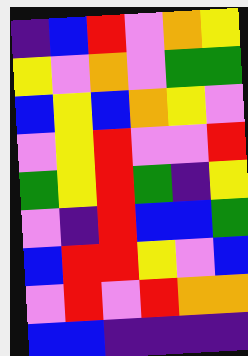[["indigo", "blue", "red", "violet", "orange", "yellow"], ["yellow", "violet", "orange", "violet", "green", "green"], ["blue", "yellow", "blue", "orange", "yellow", "violet"], ["violet", "yellow", "red", "violet", "violet", "red"], ["green", "yellow", "red", "green", "indigo", "yellow"], ["violet", "indigo", "red", "blue", "blue", "green"], ["blue", "red", "red", "yellow", "violet", "blue"], ["violet", "red", "violet", "red", "orange", "orange"], ["blue", "blue", "indigo", "indigo", "indigo", "indigo"]]